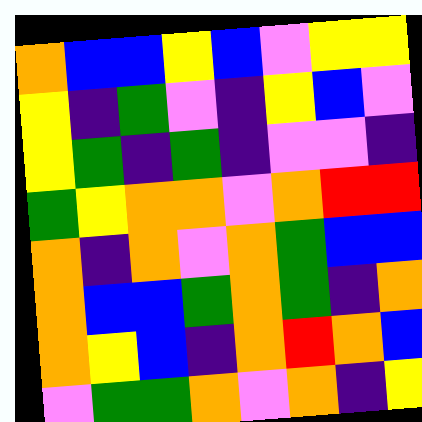[["orange", "blue", "blue", "yellow", "blue", "violet", "yellow", "yellow"], ["yellow", "indigo", "green", "violet", "indigo", "yellow", "blue", "violet"], ["yellow", "green", "indigo", "green", "indigo", "violet", "violet", "indigo"], ["green", "yellow", "orange", "orange", "violet", "orange", "red", "red"], ["orange", "indigo", "orange", "violet", "orange", "green", "blue", "blue"], ["orange", "blue", "blue", "green", "orange", "green", "indigo", "orange"], ["orange", "yellow", "blue", "indigo", "orange", "red", "orange", "blue"], ["violet", "green", "green", "orange", "violet", "orange", "indigo", "yellow"]]